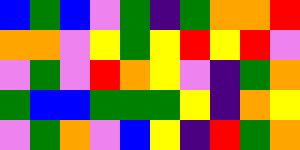[["blue", "green", "blue", "violet", "green", "indigo", "green", "orange", "orange", "red"], ["orange", "orange", "violet", "yellow", "green", "yellow", "red", "yellow", "red", "violet"], ["violet", "green", "violet", "red", "orange", "yellow", "violet", "indigo", "green", "orange"], ["green", "blue", "blue", "green", "green", "green", "yellow", "indigo", "orange", "yellow"], ["violet", "green", "orange", "violet", "blue", "yellow", "indigo", "red", "green", "orange"]]